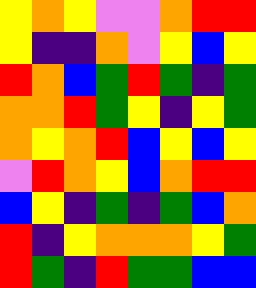[["yellow", "orange", "yellow", "violet", "violet", "orange", "red", "red"], ["yellow", "indigo", "indigo", "orange", "violet", "yellow", "blue", "yellow"], ["red", "orange", "blue", "green", "red", "green", "indigo", "green"], ["orange", "orange", "red", "green", "yellow", "indigo", "yellow", "green"], ["orange", "yellow", "orange", "red", "blue", "yellow", "blue", "yellow"], ["violet", "red", "orange", "yellow", "blue", "orange", "red", "red"], ["blue", "yellow", "indigo", "green", "indigo", "green", "blue", "orange"], ["red", "indigo", "yellow", "orange", "orange", "orange", "yellow", "green"], ["red", "green", "indigo", "red", "green", "green", "blue", "blue"]]